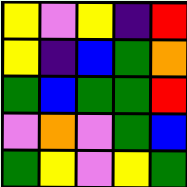[["yellow", "violet", "yellow", "indigo", "red"], ["yellow", "indigo", "blue", "green", "orange"], ["green", "blue", "green", "green", "red"], ["violet", "orange", "violet", "green", "blue"], ["green", "yellow", "violet", "yellow", "green"]]